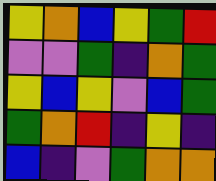[["yellow", "orange", "blue", "yellow", "green", "red"], ["violet", "violet", "green", "indigo", "orange", "green"], ["yellow", "blue", "yellow", "violet", "blue", "green"], ["green", "orange", "red", "indigo", "yellow", "indigo"], ["blue", "indigo", "violet", "green", "orange", "orange"]]